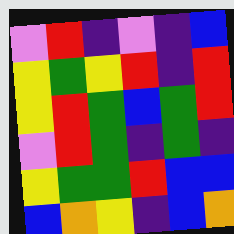[["violet", "red", "indigo", "violet", "indigo", "blue"], ["yellow", "green", "yellow", "red", "indigo", "red"], ["yellow", "red", "green", "blue", "green", "red"], ["violet", "red", "green", "indigo", "green", "indigo"], ["yellow", "green", "green", "red", "blue", "blue"], ["blue", "orange", "yellow", "indigo", "blue", "orange"]]